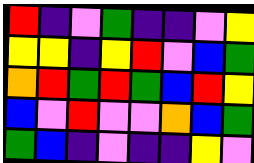[["red", "indigo", "violet", "green", "indigo", "indigo", "violet", "yellow"], ["yellow", "yellow", "indigo", "yellow", "red", "violet", "blue", "green"], ["orange", "red", "green", "red", "green", "blue", "red", "yellow"], ["blue", "violet", "red", "violet", "violet", "orange", "blue", "green"], ["green", "blue", "indigo", "violet", "indigo", "indigo", "yellow", "violet"]]